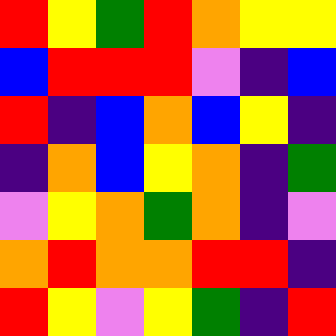[["red", "yellow", "green", "red", "orange", "yellow", "yellow"], ["blue", "red", "red", "red", "violet", "indigo", "blue"], ["red", "indigo", "blue", "orange", "blue", "yellow", "indigo"], ["indigo", "orange", "blue", "yellow", "orange", "indigo", "green"], ["violet", "yellow", "orange", "green", "orange", "indigo", "violet"], ["orange", "red", "orange", "orange", "red", "red", "indigo"], ["red", "yellow", "violet", "yellow", "green", "indigo", "red"]]